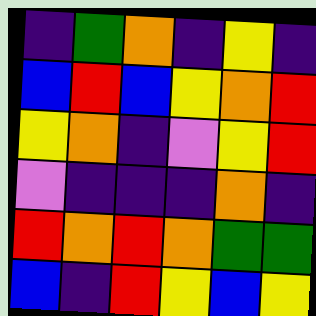[["indigo", "green", "orange", "indigo", "yellow", "indigo"], ["blue", "red", "blue", "yellow", "orange", "red"], ["yellow", "orange", "indigo", "violet", "yellow", "red"], ["violet", "indigo", "indigo", "indigo", "orange", "indigo"], ["red", "orange", "red", "orange", "green", "green"], ["blue", "indigo", "red", "yellow", "blue", "yellow"]]